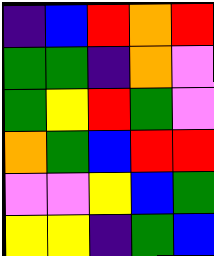[["indigo", "blue", "red", "orange", "red"], ["green", "green", "indigo", "orange", "violet"], ["green", "yellow", "red", "green", "violet"], ["orange", "green", "blue", "red", "red"], ["violet", "violet", "yellow", "blue", "green"], ["yellow", "yellow", "indigo", "green", "blue"]]